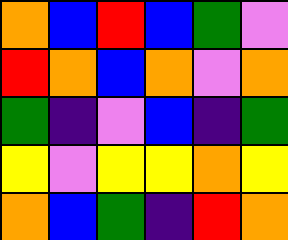[["orange", "blue", "red", "blue", "green", "violet"], ["red", "orange", "blue", "orange", "violet", "orange"], ["green", "indigo", "violet", "blue", "indigo", "green"], ["yellow", "violet", "yellow", "yellow", "orange", "yellow"], ["orange", "blue", "green", "indigo", "red", "orange"]]